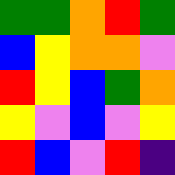[["green", "green", "orange", "red", "green"], ["blue", "yellow", "orange", "orange", "violet"], ["red", "yellow", "blue", "green", "orange"], ["yellow", "violet", "blue", "violet", "yellow"], ["red", "blue", "violet", "red", "indigo"]]